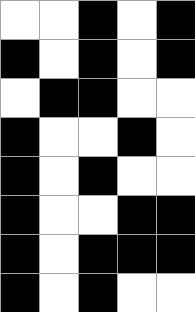[["white", "white", "black", "white", "black"], ["black", "white", "black", "white", "black"], ["white", "black", "black", "white", "white"], ["black", "white", "white", "black", "white"], ["black", "white", "black", "white", "white"], ["black", "white", "white", "black", "black"], ["black", "white", "black", "black", "black"], ["black", "white", "black", "white", "white"]]